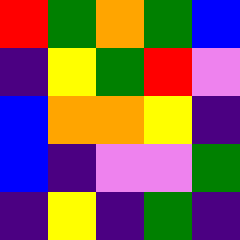[["red", "green", "orange", "green", "blue"], ["indigo", "yellow", "green", "red", "violet"], ["blue", "orange", "orange", "yellow", "indigo"], ["blue", "indigo", "violet", "violet", "green"], ["indigo", "yellow", "indigo", "green", "indigo"]]